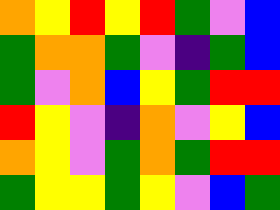[["orange", "yellow", "red", "yellow", "red", "green", "violet", "blue"], ["green", "orange", "orange", "green", "violet", "indigo", "green", "blue"], ["green", "violet", "orange", "blue", "yellow", "green", "red", "red"], ["red", "yellow", "violet", "indigo", "orange", "violet", "yellow", "blue"], ["orange", "yellow", "violet", "green", "orange", "green", "red", "red"], ["green", "yellow", "yellow", "green", "yellow", "violet", "blue", "green"]]